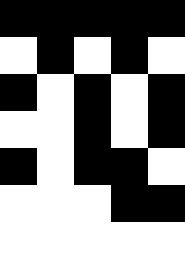[["black", "black", "black", "black", "black"], ["white", "black", "white", "black", "white"], ["black", "white", "black", "white", "black"], ["white", "white", "black", "white", "black"], ["black", "white", "black", "black", "white"], ["white", "white", "white", "black", "black"], ["white", "white", "white", "white", "white"]]